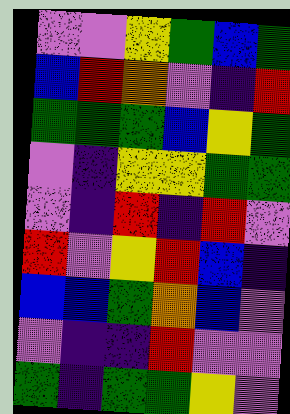[["violet", "violet", "yellow", "green", "blue", "green"], ["blue", "red", "orange", "violet", "indigo", "red"], ["green", "green", "green", "blue", "yellow", "green"], ["violet", "indigo", "yellow", "yellow", "green", "green"], ["violet", "indigo", "red", "indigo", "red", "violet"], ["red", "violet", "yellow", "red", "blue", "indigo"], ["blue", "blue", "green", "orange", "blue", "violet"], ["violet", "indigo", "indigo", "red", "violet", "violet"], ["green", "indigo", "green", "green", "yellow", "violet"]]